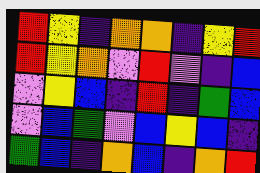[["red", "yellow", "indigo", "orange", "orange", "indigo", "yellow", "red"], ["red", "yellow", "orange", "violet", "red", "violet", "indigo", "blue"], ["violet", "yellow", "blue", "indigo", "red", "indigo", "green", "blue"], ["violet", "blue", "green", "violet", "blue", "yellow", "blue", "indigo"], ["green", "blue", "indigo", "orange", "blue", "indigo", "orange", "red"]]